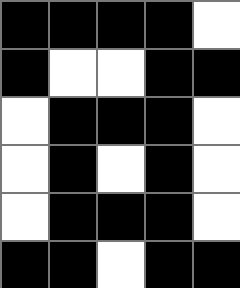[["black", "black", "black", "black", "white"], ["black", "white", "white", "black", "black"], ["white", "black", "black", "black", "white"], ["white", "black", "white", "black", "white"], ["white", "black", "black", "black", "white"], ["black", "black", "white", "black", "black"]]